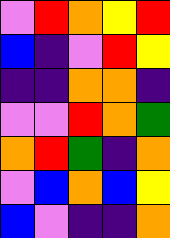[["violet", "red", "orange", "yellow", "red"], ["blue", "indigo", "violet", "red", "yellow"], ["indigo", "indigo", "orange", "orange", "indigo"], ["violet", "violet", "red", "orange", "green"], ["orange", "red", "green", "indigo", "orange"], ["violet", "blue", "orange", "blue", "yellow"], ["blue", "violet", "indigo", "indigo", "orange"]]